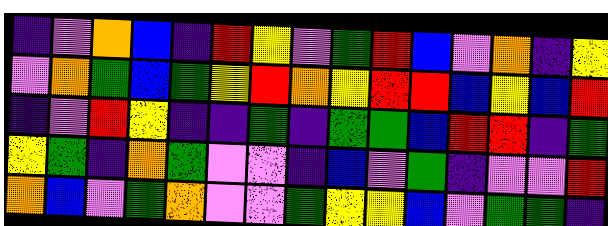[["indigo", "violet", "orange", "blue", "indigo", "red", "yellow", "violet", "green", "red", "blue", "violet", "orange", "indigo", "yellow"], ["violet", "orange", "green", "blue", "green", "yellow", "red", "orange", "yellow", "red", "red", "blue", "yellow", "blue", "red"], ["indigo", "violet", "red", "yellow", "indigo", "indigo", "green", "indigo", "green", "green", "blue", "red", "red", "indigo", "green"], ["yellow", "green", "indigo", "orange", "green", "violet", "violet", "indigo", "blue", "violet", "green", "indigo", "violet", "violet", "red"], ["orange", "blue", "violet", "green", "orange", "violet", "violet", "green", "yellow", "yellow", "blue", "violet", "green", "green", "indigo"]]